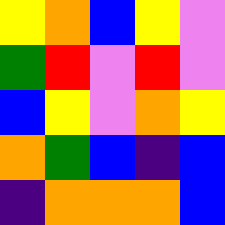[["yellow", "orange", "blue", "yellow", "violet"], ["green", "red", "violet", "red", "violet"], ["blue", "yellow", "violet", "orange", "yellow"], ["orange", "green", "blue", "indigo", "blue"], ["indigo", "orange", "orange", "orange", "blue"]]